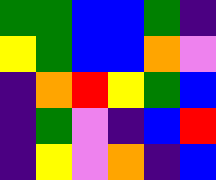[["green", "green", "blue", "blue", "green", "indigo"], ["yellow", "green", "blue", "blue", "orange", "violet"], ["indigo", "orange", "red", "yellow", "green", "blue"], ["indigo", "green", "violet", "indigo", "blue", "red"], ["indigo", "yellow", "violet", "orange", "indigo", "blue"]]